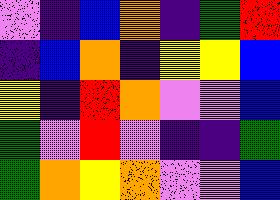[["violet", "indigo", "blue", "orange", "indigo", "green", "red"], ["indigo", "blue", "orange", "indigo", "yellow", "yellow", "blue"], ["yellow", "indigo", "red", "orange", "violet", "violet", "blue"], ["green", "violet", "red", "violet", "indigo", "indigo", "green"], ["green", "orange", "yellow", "orange", "violet", "violet", "blue"]]